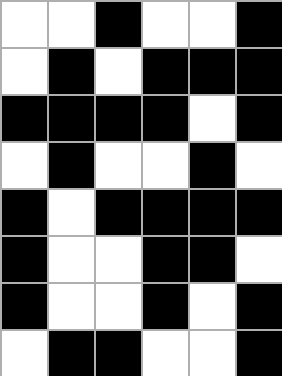[["white", "white", "black", "white", "white", "black"], ["white", "black", "white", "black", "black", "black"], ["black", "black", "black", "black", "white", "black"], ["white", "black", "white", "white", "black", "white"], ["black", "white", "black", "black", "black", "black"], ["black", "white", "white", "black", "black", "white"], ["black", "white", "white", "black", "white", "black"], ["white", "black", "black", "white", "white", "black"]]